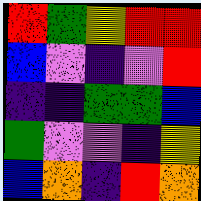[["red", "green", "yellow", "red", "red"], ["blue", "violet", "indigo", "violet", "red"], ["indigo", "indigo", "green", "green", "blue"], ["green", "violet", "violet", "indigo", "yellow"], ["blue", "orange", "indigo", "red", "orange"]]